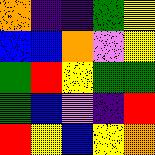[["orange", "indigo", "indigo", "green", "yellow"], ["blue", "blue", "orange", "violet", "yellow"], ["green", "red", "yellow", "green", "green"], ["green", "blue", "violet", "indigo", "red"], ["red", "yellow", "blue", "yellow", "orange"]]